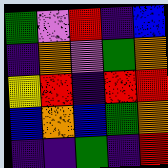[["green", "violet", "red", "indigo", "blue"], ["indigo", "orange", "violet", "green", "orange"], ["yellow", "red", "indigo", "red", "red"], ["blue", "orange", "blue", "green", "orange"], ["indigo", "indigo", "green", "indigo", "red"]]